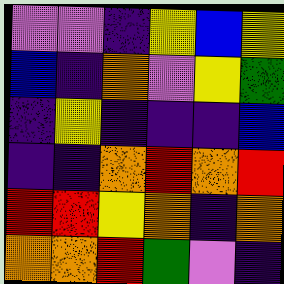[["violet", "violet", "indigo", "yellow", "blue", "yellow"], ["blue", "indigo", "orange", "violet", "yellow", "green"], ["indigo", "yellow", "indigo", "indigo", "indigo", "blue"], ["indigo", "indigo", "orange", "red", "orange", "red"], ["red", "red", "yellow", "orange", "indigo", "orange"], ["orange", "orange", "red", "green", "violet", "indigo"]]